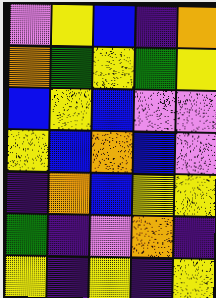[["violet", "yellow", "blue", "indigo", "orange"], ["orange", "green", "yellow", "green", "yellow"], ["blue", "yellow", "blue", "violet", "violet"], ["yellow", "blue", "orange", "blue", "violet"], ["indigo", "orange", "blue", "yellow", "yellow"], ["green", "indigo", "violet", "orange", "indigo"], ["yellow", "indigo", "yellow", "indigo", "yellow"]]